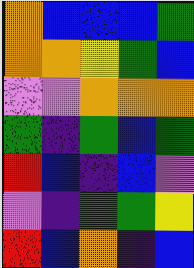[["orange", "blue", "blue", "blue", "green"], ["orange", "orange", "yellow", "green", "blue"], ["violet", "violet", "orange", "orange", "orange"], ["green", "indigo", "green", "blue", "green"], ["red", "blue", "indigo", "blue", "violet"], ["violet", "indigo", "green", "green", "yellow"], ["red", "blue", "orange", "indigo", "blue"]]